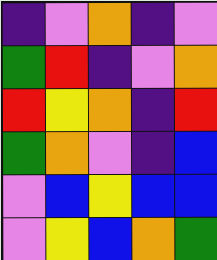[["indigo", "violet", "orange", "indigo", "violet"], ["green", "red", "indigo", "violet", "orange"], ["red", "yellow", "orange", "indigo", "red"], ["green", "orange", "violet", "indigo", "blue"], ["violet", "blue", "yellow", "blue", "blue"], ["violet", "yellow", "blue", "orange", "green"]]